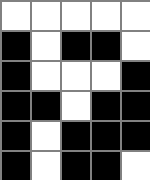[["white", "white", "white", "white", "white"], ["black", "white", "black", "black", "white"], ["black", "white", "white", "white", "black"], ["black", "black", "white", "black", "black"], ["black", "white", "black", "black", "black"], ["black", "white", "black", "black", "white"]]